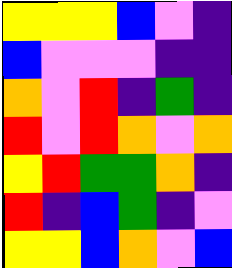[["yellow", "yellow", "yellow", "blue", "violet", "indigo"], ["blue", "violet", "violet", "violet", "indigo", "indigo"], ["orange", "violet", "red", "indigo", "green", "indigo"], ["red", "violet", "red", "orange", "violet", "orange"], ["yellow", "red", "green", "green", "orange", "indigo"], ["red", "indigo", "blue", "green", "indigo", "violet"], ["yellow", "yellow", "blue", "orange", "violet", "blue"]]